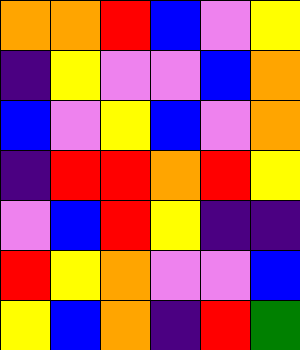[["orange", "orange", "red", "blue", "violet", "yellow"], ["indigo", "yellow", "violet", "violet", "blue", "orange"], ["blue", "violet", "yellow", "blue", "violet", "orange"], ["indigo", "red", "red", "orange", "red", "yellow"], ["violet", "blue", "red", "yellow", "indigo", "indigo"], ["red", "yellow", "orange", "violet", "violet", "blue"], ["yellow", "blue", "orange", "indigo", "red", "green"]]